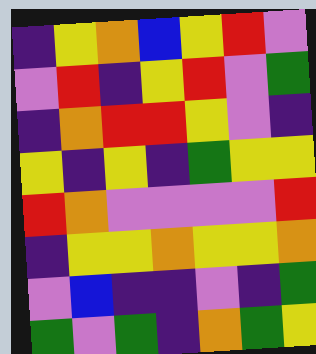[["indigo", "yellow", "orange", "blue", "yellow", "red", "violet"], ["violet", "red", "indigo", "yellow", "red", "violet", "green"], ["indigo", "orange", "red", "red", "yellow", "violet", "indigo"], ["yellow", "indigo", "yellow", "indigo", "green", "yellow", "yellow"], ["red", "orange", "violet", "violet", "violet", "violet", "red"], ["indigo", "yellow", "yellow", "orange", "yellow", "yellow", "orange"], ["violet", "blue", "indigo", "indigo", "violet", "indigo", "green"], ["green", "violet", "green", "indigo", "orange", "green", "yellow"]]